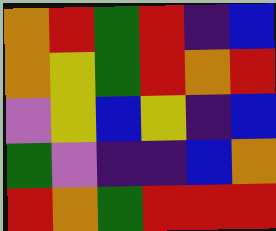[["orange", "red", "green", "red", "indigo", "blue"], ["orange", "yellow", "green", "red", "orange", "red"], ["violet", "yellow", "blue", "yellow", "indigo", "blue"], ["green", "violet", "indigo", "indigo", "blue", "orange"], ["red", "orange", "green", "red", "red", "red"]]